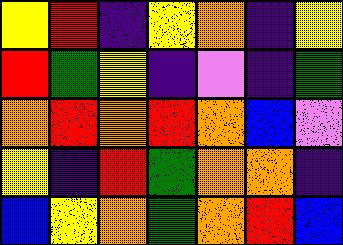[["yellow", "red", "indigo", "yellow", "orange", "indigo", "yellow"], ["red", "green", "yellow", "indigo", "violet", "indigo", "green"], ["orange", "red", "orange", "red", "orange", "blue", "violet"], ["yellow", "indigo", "red", "green", "orange", "orange", "indigo"], ["blue", "yellow", "orange", "green", "orange", "red", "blue"]]